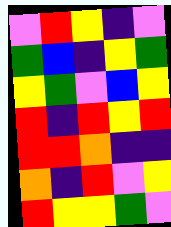[["violet", "red", "yellow", "indigo", "violet"], ["green", "blue", "indigo", "yellow", "green"], ["yellow", "green", "violet", "blue", "yellow"], ["red", "indigo", "red", "yellow", "red"], ["red", "red", "orange", "indigo", "indigo"], ["orange", "indigo", "red", "violet", "yellow"], ["red", "yellow", "yellow", "green", "violet"]]